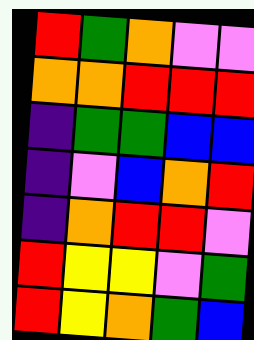[["red", "green", "orange", "violet", "violet"], ["orange", "orange", "red", "red", "red"], ["indigo", "green", "green", "blue", "blue"], ["indigo", "violet", "blue", "orange", "red"], ["indigo", "orange", "red", "red", "violet"], ["red", "yellow", "yellow", "violet", "green"], ["red", "yellow", "orange", "green", "blue"]]